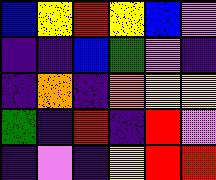[["blue", "yellow", "red", "yellow", "blue", "violet"], ["indigo", "indigo", "blue", "green", "violet", "indigo"], ["indigo", "orange", "indigo", "orange", "yellow", "yellow"], ["green", "indigo", "red", "indigo", "red", "violet"], ["indigo", "violet", "indigo", "yellow", "red", "red"]]